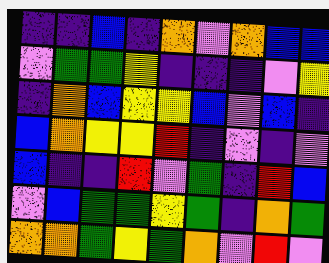[["indigo", "indigo", "blue", "indigo", "orange", "violet", "orange", "blue", "blue"], ["violet", "green", "green", "yellow", "indigo", "indigo", "indigo", "violet", "yellow"], ["indigo", "orange", "blue", "yellow", "yellow", "blue", "violet", "blue", "indigo"], ["blue", "orange", "yellow", "yellow", "red", "indigo", "violet", "indigo", "violet"], ["blue", "indigo", "indigo", "red", "violet", "green", "indigo", "red", "blue"], ["violet", "blue", "green", "green", "yellow", "green", "indigo", "orange", "green"], ["orange", "orange", "green", "yellow", "green", "orange", "violet", "red", "violet"]]